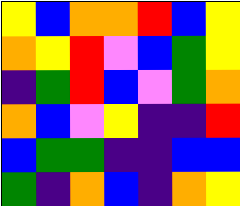[["yellow", "blue", "orange", "orange", "red", "blue", "yellow"], ["orange", "yellow", "red", "violet", "blue", "green", "yellow"], ["indigo", "green", "red", "blue", "violet", "green", "orange"], ["orange", "blue", "violet", "yellow", "indigo", "indigo", "red"], ["blue", "green", "green", "indigo", "indigo", "blue", "blue"], ["green", "indigo", "orange", "blue", "indigo", "orange", "yellow"]]